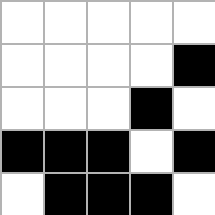[["white", "white", "white", "white", "white"], ["white", "white", "white", "white", "black"], ["white", "white", "white", "black", "white"], ["black", "black", "black", "white", "black"], ["white", "black", "black", "black", "white"]]